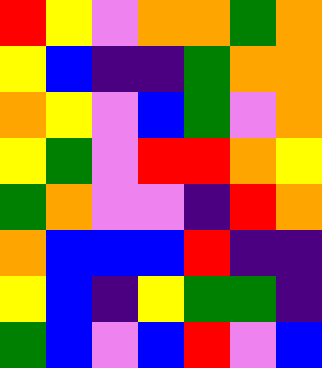[["red", "yellow", "violet", "orange", "orange", "green", "orange"], ["yellow", "blue", "indigo", "indigo", "green", "orange", "orange"], ["orange", "yellow", "violet", "blue", "green", "violet", "orange"], ["yellow", "green", "violet", "red", "red", "orange", "yellow"], ["green", "orange", "violet", "violet", "indigo", "red", "orange"], ["orange", "blue", "blue", "blue", "red", "indigo", "indigo"], ["yellow", "blue", "indigo", "yellow", "green", "green", "indigo"], ["green", "blue", "violet", "blue", "red", "violet", "blue"]]